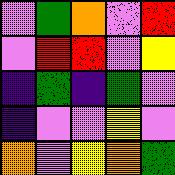[["violet", "green", "orange", "violet", "red"], ["violet", "red", "red", "violet", "yellow"], ["indigo", "green", "indigo", "green", "violet"], ["indigo", "violet", "violet", "yellow", "violet"], ["orange", "violet", "yellow", "orange", "green"]]